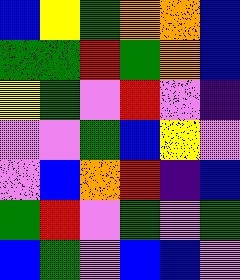[["blue", "yellow", "green", "orange", "orange", "blue"], ["green", "green", "red", "green", "orange", "blue"], ["yellow", "green", "violet", "red", "violet", "indigo"], ["violet", "violet", "green", "blue", "yellow", "violet"], ["violet", "blue", "orange", "red", "indigo", "blue"], ["green", "red", "violet", "green", "violet", "green"], ["blue", "green", "violet", "blue", "blue", "violet"]]